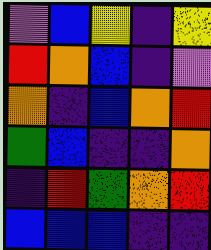[["violet", "blue", "yellow", "indigo", "yellow"], ["red", "orange", "blue", "indigo", "violet"], ["orange", "indigo", "blue", "orange", "red"], ["green", "blue", "indigo", "indigo", "orange"], ["indigo", "red", "green", "orange", "red"], ["blue", "blue", "blue", "indigo", "indigo"]]